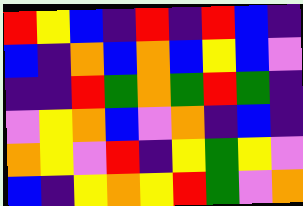[["red", "yellow", "blue", "indigo", "red", "indigo", "red", "blue", "indigo"], ["blue", "indigo", "orange", "blue", "orange", "blue", "yellow", "blue", "violet"], ["indigo", "indigo", "red", "green", "orange", "green", "red", "green", "indigo"], ["violet", "yellow", "orange", "blue", "violet", "orange", "indigo", "blue", "indigo"], ["orange", "yellow", "violet", "red", "indigo", "yellow", "green", "yellow", "violet"], ["blue", "indigo", "yellow", "orange", "yellow", "red", "green", "violet", "orange"]]